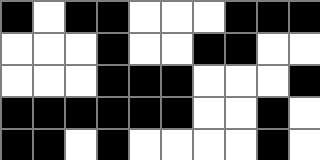[["black", "white", "black", "black", "white", "white", "white", "black", "black", "black"], ["white", "white", "white", "black", "white", "white", "black", "black", "white", "white"], ["white", "white", "white", "black", "black", "black", "white", "white", "white", "black"], ["black", "black", "black", "black", "black", "black", "white", "white", "black", "white"], ["black", "black", "white", "black", "white", "white", "white", "white", "black", "white"]]